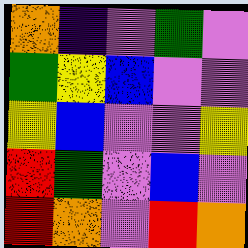[["orange", "indigo", "violet", "green", "violet"], ["green", "yellow", "blue", "violet", "violet"], ["yellow", "blue", "violet", "violet", "yellow"], ["red", "green", "violet", "blue", "violet"], ["red", "orange", "violet", "red", "orange"]]